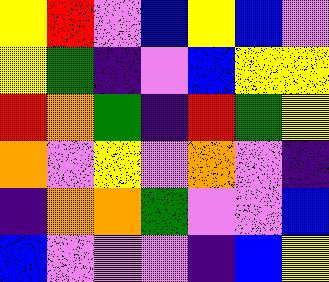[["yellow", "red", "violet", "blue", "yellow", "blue", "violet"], ["yellow", "green", "indigo", "violet", "blue", "yellow", "yellow"], ["red", "orange", "green", "indigo", "red", "green", "yellow"], ["orange", "violet", "yellow", "violet", "orange", "violet", "indigo"], ["indigo", "orange", "orange", "green", "violet", "violet", "blue"], ["blue", "violet", "violet", "violet", "indigo", "blue", "yellow"]]